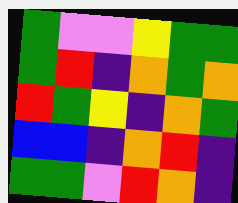[["green", "violet", "violet", "yellow", "green", "green"], ["green", "red", "indigo", "orange", "green", "orange"], ["red", "green", "yellow", "indigo", "orange", "green"], ["blue", "blue", "indigo", "orange", "red", "indigo"], ["green", "green", "violet", "red", "orange", "indigo"]]